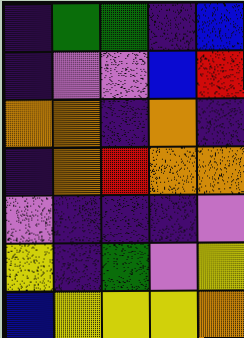[["indigo", "green", "green", "indigo", "blue"], ["indigo", "violet", "violet", "blue", "red"], ["orange", "orange", "indigo", "orange", "indigo"], ["indigo", "orange", "red", "orange", "orange"], ["violet", "indigo", "indigo", "indigo", "violet"], ["yellow", "indigo", "green", "violet", "yellow"], ["blue", "yellow", "yellow", "yellow", "orange"]]